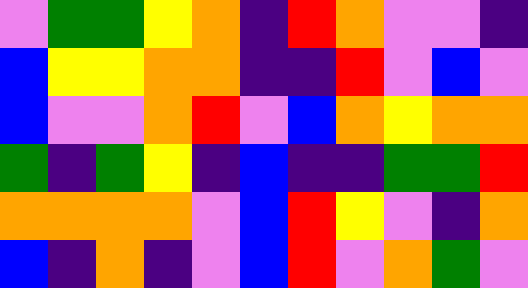[["violet", "green", "green", "yellow", "orange", "indigo", "red", "orange", "violet", "violet", "indigo"], ["blue", "yellow", "yellow", "orange", "orange", "indigo", "indigo", "red", "violet", "blue", "violet"], ["blue", "violet", "violet", "orange", "red", "violet", "blue", "orange", "yellow", "orange", "orange"], ["green", "indigo", "green", "yellow", "indigo", "blue", "indigo", "indigo", "green", "green", "red"], ["orange", "orange", "orange", "orange", "violet", "blue", "red", "yellow", "violet", "indigo", "orange"], ["blue", "indigo", "orange", "indigo", "violet", "blue", "red", "violet", "orange", "green", "violet"]]